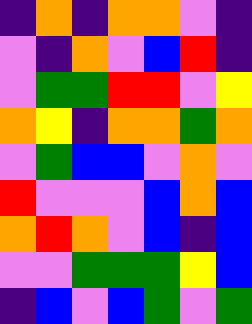[["indigo", "orange", "indigo", "orange", "orange", "violet", "indigo"], ["violet", "indigo", "orange", "violet", "blue", "red", "indigo"], ["violet", "green", "green", "red", "red", "violet", "yellow"], ["orange", "yellow", "indigo", "orange", "orange", "green", "orange"], ["violet", "green", "blue", "blue", "violet", "orange", "violet"], ["red", "violet", "violet", "violet", "blue", "orange", "blue"], ["orange", "red", "orange", "violet", "blue", "indigo", "blue"], ["violet", "violet", "green", "green", "green", "yellow", "blue"], ["indigo", "blue", "violet", "blue", "green", "violet", "green"]]